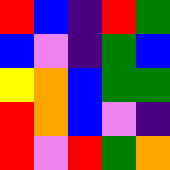[["red", "blue", "indigo", "red", "green"], ["blue", "violet", "indigo", "green", "blue"], ["yellow", "orange", "blue", "green", "green"], ["red", "orange", "blue", "violet", "indigo"], ["red", "violet", "red", "green", "orange"]]